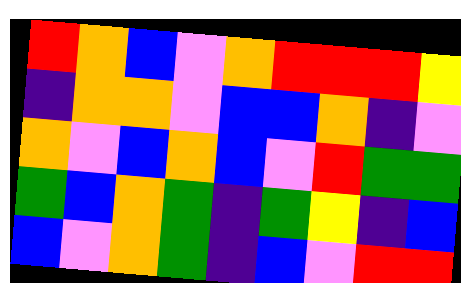[["red", "orange", "blue", "violet", "orange", "red", "red", "red", "yellow"], ["indigo", "orange", "orange", "violet", "blue", "blue", "orange", "indigo", "violet"], ["orange", "violet", "blue", "orange", "blue", "violet", "red", "green", "green"], ["green", "blue", "orange", "green", "indigo", "green", "yellow", "indigo", "blue"], ["blue", "violet", "orange", "green", "indigo", "blue", "violet", "red", "red"]]